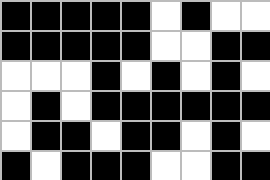[["black", "black", "black", "black", "black", "white", "black", "white", "white"], ["black", "black", "black", "black", "black", "white", "white", "black", "black"], ["white", "white", "white", "black", "white", "black", "white", "black", "white"], ["white", "black", "white", "black", "black", "black", "black", "black", "black"], ["white", "black", "black", "white", "black", "black", "white", "black", "white"], ["black", "white", "black", "black", "black", "white", "white", "black", "black"]]